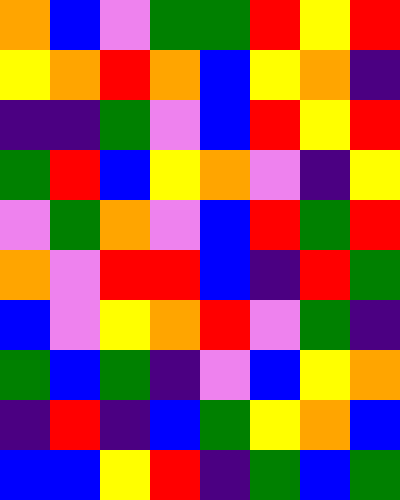[["orange", "blue", "violet", "green", "green", "red", "yellow", "red"], ["yellow", "orange", "red", "orange", "blue", "yellow", "orange", "indigo"], ["indigo", "indigo", "green", "violet", "blue", "red", "yellow", "red"], ["green", "red", "blue", "yellow", "orange", "violet", "indigo", "yellow"], ["violet", "green", "orange", "violet", "blue", "red", "green", "red"], ["orange", "violet", "red", "red", "blue", "indigo", "red", "green"], ["blue", "violet", "yellow", "orange", "red", "violet", "green", "indigo"], ["green", "blue", "green", "indigo", "violet", "blue", "yellow", "orange"], ["indigo", "red", "indigo", "blue", "green", "yellow", "orange", "blue"], ["blue", "blue", "yellow", "red", "indigo", "green", "blue", "green"]]